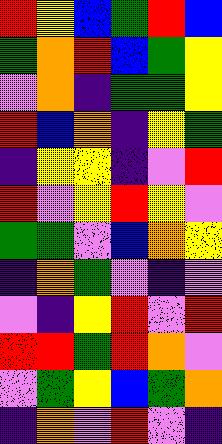[["red", "yellow", "blue", "green", "red", "blue"], ["green", "orange", "red", "blue", "green", "yellow"], ["violet", "orange", "indigo", "green", "green", "yellow"], ["red", "blue", "orange", "indigo", "yellow", "green"], ["indigo", "yellow", "yellow", "indigo", "violet", "red"], ["red", "violet", "yellow", "red", "yellow", "violet"], ["green", "green", "violet", "blue", "orange", "yellow"], ["indigo", "orange", "green", "violet", "indigo", "violet"], ["violet", "indigo", "yellow", "red", "violet", "red"], ["red", "red", "green", "red", "orange", "violet"], ["violet", "green", "yellow", "blue", "green", "orange"], ["indigo", "orange", "violet", "red", "violet", "indigo"]]